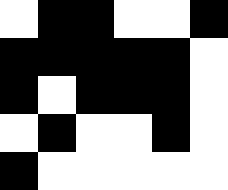[["white", "black", "black", "white", "white", "black"], ["black", "black", "black", "black", "black", "white"], ["black", "white", "black", "black", "black", "white"], ["white", "black", "white", "white", "black", "white"], ["black", "white", "white", "white", "white", "white"]]